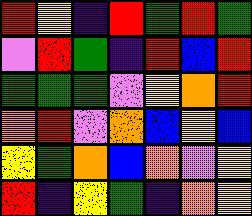[["red", "yellow", "indigo", "red", "green", "red", "green"], ["violet", "red", "green", "indigo", "red", "blue", "red"], ["green", "green", "green", "violet", "yellow", "orange", "red"], ["orange", "red", "violet", "orange", "blue", "yellow", "blue"], ["yellow", "green", "orange", "blue", "orange", "violet", "yellow"], ["red", "indigo", "yellow", "green", "indigo", "orange", "yellow"]]